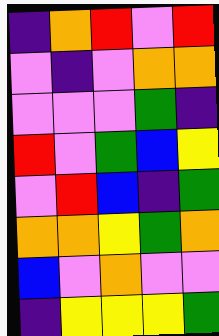[["indigo", "orange", "red", "violet", "red"], ["violet", "indigo", "violet", "orange", "orange"], ["violet", "violet", "violet", "green", "indigo"], ["red", "violet", "green", "blue", "yellow"], ["violet", "red", "blue", "indigo", "green"], ["orange", "orange", "yellow", "green", "orange"], ["blue", "violet", "orange", "violet", "violet"], ["indigo", "yellow", "yellow", "yellow", "green"]]